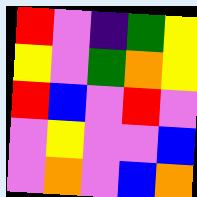[["red", "violet", "indigo", "green", "yellow"], ["yellow", "violet", "green", "orange", "yellow"], ["red", "blue", "violet", "red", "violet"], ["violet", "yellow", "violet", "violet", "blue"], ["violet", "orange", "violet", "blue", "orange"]]